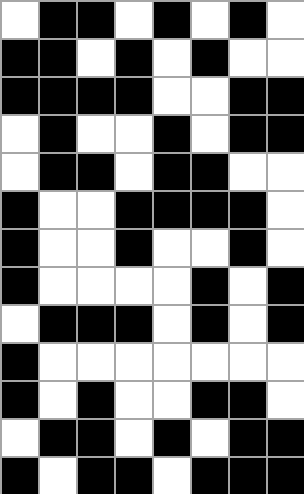[["white", "black", "black", "white", "black", "white", "black", "white"], ["black", "black", "white", "black", "white", "black", "white", "white"], ["black", "black", "black", "black", "white", "white", "black", "black"], ["white", "black", "white", "white", "black", "white", "black", "black"], ["white", "black", "black", "white", "black", "black", "white", "white"], ["black", "white", "white", "black", "black", "black", "black", "white"], ["black", "white", "white", "black", "white", "white", "black", "white"], ["black", "white", "white", "white", "white", "black", "white", "black"], ["white", "black", "black", "black", "white", "black", "white", "black"], ["black", "white", "white", "white", "white", "white", "white", "white"], ["black", "white", "black", "white", "white", "black", "black", "white"], ["white", "black", "black", "white", "black", "white", "black", "black"], ["black", "white", "black", "black", "white", "black", "black", "black"]]